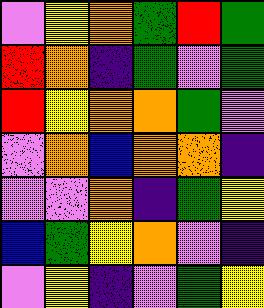[["violet", "yellow", "orange", "green", "red", "green"], ["red", "orange", "indigo", "green", "violet", "green"], ["red", "yellow", "orange", "orange", "green", "violet"], ["violet", "orange", "blue", "orange", "orange", "indigo"], ["violet", "violet", "orange", "indigo", "green", "yellow"], ["blue", "green", "yellow", "orange", "violet", "indigo"], ["violet", "yellow", "indigo", "violet", "green", "yellow"]]